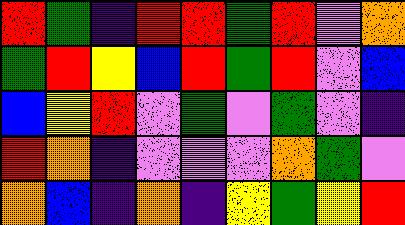[["red", "green", "indigo", "red", "red", "green", "red", "violet", "orange"], ["green", "red", "yellow", "blue", "red", "green", "red", "violet", "blue"], ["blue", "yellow", "red", "violet", "green", "violet", "green", "violet", "indigo"], ["red", "orange", "indigo", "violet", "violet", "violet", "orange", "green", "violet"], ["orange", "blue", "indigo", "orange", "indigo", "yellow", "green", "yellow", "red"]]